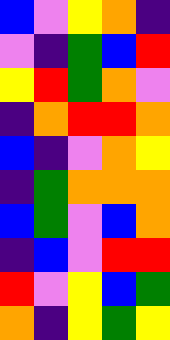[["blue", "violet", "yellow", "orange", "indigo"], ["violet", "indigo", "green", "blue", "red"], ["yellow", "red", "green", "orange", "violet"], ["indigo", "orange", "red", "red", "orange"], ["blue", "indigo", "violet", "orange", "yellow"], ["indigo", "green", "orange", "orange", "orange"], ["blue", "green", "violet", "blue", "orange"], ["indigo", "blue", "violet", "red", "red"], ["red", "violet", "yellow", "blue", "green"], ["orange", "indigo", "yellow", "green", "yellow"]]